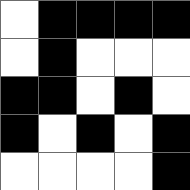[["white", "black", "black", "black", "black"], ["white", "black", "white", "white", "white"], ["black", "black", "white", "black", "white"], ["black", "white", "black", "white", "black"], ["white", "white", "white", "white", "black"]]